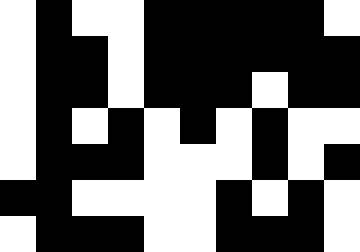[["white", "black", "white", "white", "black", "black", "black", "black", "black", "white"], ["white", "black", "black", "white", "black", "black", "black", "black", "black", "black"], ["white", "black", "black", "white", "black", "black", "black", "white", "black", "black"], ["white", "black", "white", "black", "white", "black", "white", "black", "white", "white"], ["white", "black", "black", "black", "white", "white", "white", "black", "white", "black"], ["black", "black", "white", "white", "white", "white", "black", "white", "black", "white"], ["white", "black", "black", "black", "white", "white", "black", "black", "black", "white"]]